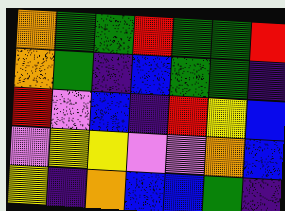[["orange", "green", "green", "red", "green", "green", "red"], ["orange", "green", "indigo", "blue", "green", "green", "indigo"], ["red", "violet", "blue", "indigo", "red", "yellow", "blue"], ["violet", "yellow", "yellow", "violet", "violet", "orange", "blue"], ["yellow", "indigo", "orange", "blue", "blue", "green", "indigo"]]